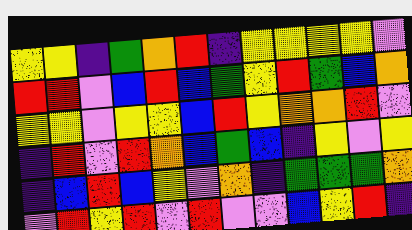[["yellow", "yellow", "indigo", "green", "orange", "red", "indigo", "yellow", "yellow", "yellow", "yellow", "violet"], ["red", "red", "violet", "blue", "red", "blue", "green", "yellow", "red", "green", "blue", "orange"], ["yellow", "yellow", "violet", "yellow", "yellow", "blue", "red", "yellow", "orange", "orange", "red", "violet"], ["indigo", "red", "violet", "red", "orange", "blue", "green", "blue", "indigo", "yellow", "violet", "yellow"], ["indigo", "blue", "red", "blue", "yellow", "violet", "orange", "indigo", "green", "green", "green", "orange"], ["violet", "red", "yellow", "red", "violet", "red", "violet", "violet", "blue", "yellow", "red", "indigo"]]